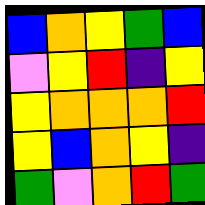[["blue", "orange", "yellow", "green", "blue"], ["violet", "yellow", "red", "indigo", "yellow"], ["yellow", "orange", "orange", "orange", "red"], ["yellow", "blue", "orange", "yellow", "indigo"], ["green", "violet", "orange", "red", "green"]]